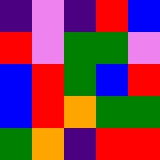[["indigo", "violet", "indigo", "red", "blue"], ["red", "violet", "green", "green", "violet"], ["blue", "red", "green", "blue", "red"], ["blue", "red", "orange", "green", "green"], ["green", "orange", "indigo", "red", "red"]]